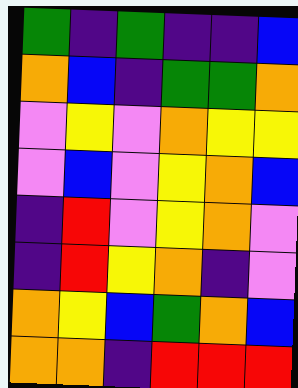[["green", "indigo", "green", "indigo", "indigo", "blue"], ["orange", "blue", "indigo", "green", "green", "orange"], ["violet", "yellow", "violet", "orange", "yellow", "yellow"], ["violet", "blue", "violet", "yellow", "orange", "blue"], ["indigo", "red", "violet", "yellow", "orange", "violet"], ["indigo", "red", "yellow", "orange", "indigo", "violet"], ["orange", "yellow", "blue", "green", "orange", "blue"], ["orange", "orange", "indigo", "red", "red", "red"]]